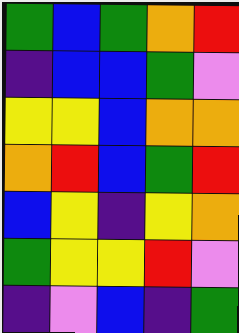[["green", "blue", "green", "orange", "red"], ["indigo", "blue", "blue", "green", "violet"], ["yellow", "yellow", "blue", "orange", "orange"], ["orange", "red", "blue", "green", "red"], ["blue", "yellow", "indigo", "yellow", "orange"], ["green", "yellow", "yellow", "red", "violet"], ["indigo", "violet", "blue", "indigo", "green"]]